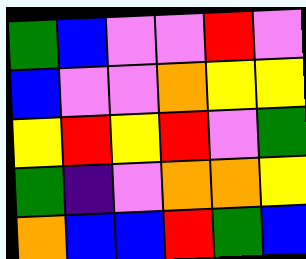[["green", "blue", "violet", "violet", "red", "violet"], ["blue", "violet", "violet", "orange", "yellow", "yellow"], ["yellow", "red", "yellow", "red", "violet", "green"], ["green", "indigo", "violet", "orange", "orange", "yellow"], ["orange", "blue", "blue", "red", "green", "blue"]]